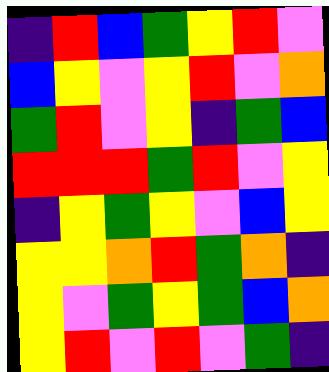[["indigo", "red", "blue", "green", "yellow", "red", "violet"], ["blue", "yellow", "violet", "yellow", "red", "violet", "orange"], ["green", "red", "violet", "yellow", "indigo", "green", "blue"], ["red", "red", "red", "green", "red", "violet", "yellow"], ["indigo", "yellow", "green", "yellow", "violet", "blue", "yellow"], ["yellow", "yellow", "orange", "red", "green", "orange", "indigo"], ["yellow", "violet", "green", "yellow", "green", "blue", "orange"], ["yellow", "red", "violet", "red", "violet", "green", "indigo"]]